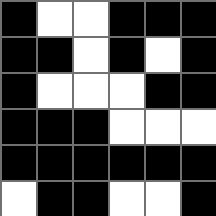[["black", "white", "white", "black", "black", "black"], ["black", "black", "white", "black", "white", "black"], ["black", "white", "white", "white", "black", "black"], ["black", "black", "black", "white", "white", "white"], ["black", "black", "black", "black", "black", "black"], ["white", "black", "black", "white", "white", "black"]]